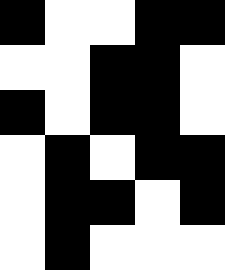[["black", "white", "white", "black", "black"], ["white", "white", "black", "black", "white"], ["black", "white", "black", "black", "white"], ["white", "black", "white", "black", "black"], ["white", "black", "black", "white", "black"], ["white", "black", "white", "white", "white"]]